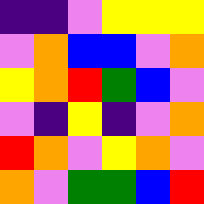[["indigo", "indigo", "violet", "yellow", "yellow", "yellow"], ["violet", "orange", "blue", "blue", "violet", "orange"], ["yellow", "orange", "red", "green", "blue", "violet"], ["violet", "indigo", "yellow", "indigo", "violet", "orange"], ["red", "orange", "violet", "yellow", "orange", "violet"], ["orange", "violet", "green", "green", "blue", "red"]]